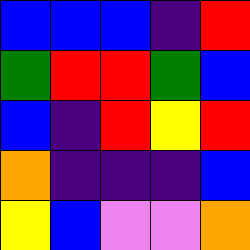[["blue", "blue", "blue", "indigo", "red"], ["green", "red", "red", "green", "blue"], ["blue", "indigo", "red", "yellow", "red"], ["orange", "indigo", "indigo", "indigo", "blue"], ["yellow", "blue", "violet", "violet", "orange"]]